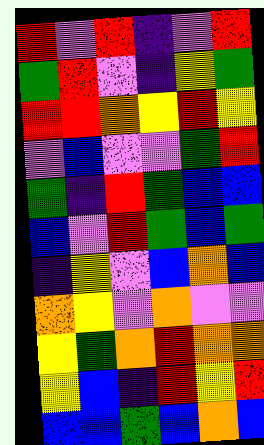[["red", "violet", "red", "indigo", "violet", "red"], ["green", "red", "violet", "indigo", "yellow", "green"], ["red", "red", "orange", "yellow", "red", "yellow"], ["violet", "blue", "violet", "violet", "green", "red"], ["green", "indigo", "red", "green", "blue", "blue"], ["blue", "violet", "red", "green", "blue", "green"], ["indigo", "yellow", "violet", "blue", "orange", "blue"], ["orange", "yellow", "violet", "orange", "violet", "violet"], ["yellow", "green", "orange", "red", "orange", "orange"], ["yellow", "blue", "indigo", "red", "yellow", "red"], ["blue", "blue", "green", "blue", "orange", "blue"]]